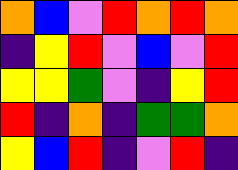[["orange", "blue", "violet", "red", "orange", "red", "orange"], ["indigo", "yellow", "red", "violet", "blue", "violet", "red"], ["yellow", "yellow", "green", "violet", "indigo", "yellow", "red"], ["red", "indigo", "orange", "indigo", "green", "green", "orange"], ["yellow", "blue", "red", "indigo", "violet", "red", "indigo"]]